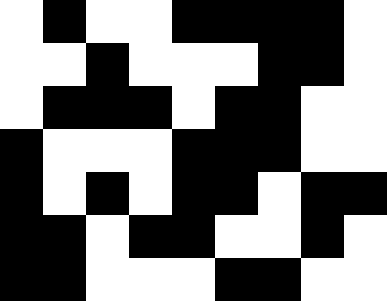[["white", "black", "white", "white", "black", "black", "black", "black", "white"], ["white", "white", "black", "white", "white", "white", "black", "black", "white"], ["white", "black", "black", "black", "white", "black", "black", "white", "white"], ["black", "white", "white", "white", "black", "black", "black", "white", "white"], ["black", "white", "black", "white", "black", "black", "white", "black", "black"], ["black", "black", "white", "black", "black", "white", "white", "black", "white"], ["black", "black", "white", "white", "white", "black", "black", "white", "white"]]